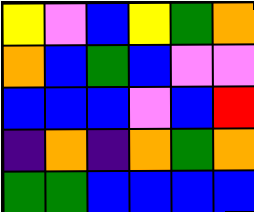[["yellow", "violet", "blue", "yellow", "green", "orange"], ["orange", "blue", "green", "blue", "violet", "violet"], ["blue", "blue", "blue", "violet", "blue", "red"], ["indigo", "orange", "indigo", "orange", "green", "orange"], ["green", "green", "blue", "blue", "blue", "blue"]]